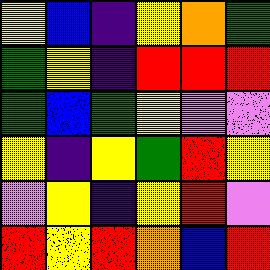[["yellow", "blue", "indigo", "yellow", "orange", "green"], ["green", "yellow", "indigo", "red", "red", "red"], ["green", "blue", "green", "yellow", "violet", "violet"], ["yellow", "indigo", "yellow", "green", "red", "yellow"], ["violet", "yellow", "indigo", "yellow", "red", "violet"], ["red", "yellow", "red", "orange", "blue", "red"]]